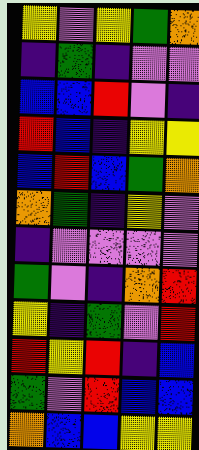[["yellow", "violet", "yellow", "green", "orange"], ["indigo", "green", "indigo", "violet", "violet"], ["blue", "blue", "red", "violet", "indigo"], ["red", "blue", "indigo", "yellow", "yellow"], ["blue", "red", "blue", "green", "orange"], ["orange", "green", "indigo", "yellow", "violet"], ["indigo", "violet", "violet", "violet", "violet"], ["green", "violet", "indigo", "orange", "red"], ["yellow", "indigo", "green", "violet", "red"], ["red", "yellow", "red", "indigo", "blue"], ["green", "violet", "red", "blue", "blue"], ["orange", "blue", "blue", "yellow", "yellow"]]